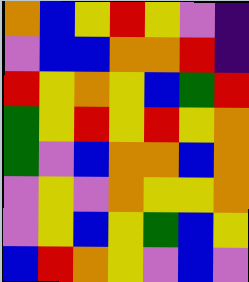[["orange", "blue", "yellow", "red", "yellow", "violet", "indigo"], ["violet", "blue", "blue", "orange", "orange", "red", "indigo"], ["red", "yellow", "orange", "yellow", "blue", "green", "red"], ["green", "yellow", "red", "yellow", "red", "yellow", "orange"], ["green", "violet", "blue", "orange", "orange", "blue", "orange"], ["violet", "yellow", "violet", "orange", "yellow", "yellow", "orange"], ["violet", "yellow", "blue", "yellow", "green", "blue", "yellow"], ["blue", "red", "orange", "yellow", "violet", "blue", "violet"]]